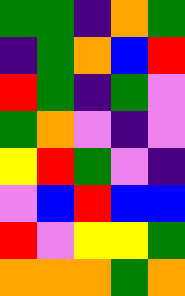[["green", "green", "indigo", "orange", "green"], ["indigo", "green", "orange", "blue", "red"], ["red", "green", "indigo", "green", "violet"], ["green", "orange", "violet", "indigo", "violet"], ["yellow", "red", "green", "violet", "indigo"], ["violet", "blue", "red", "blue", "blue"], ["red", "violet", "yellow", "yellow", "green"], ["orange", "orange", "orange", "green", "orange"]]